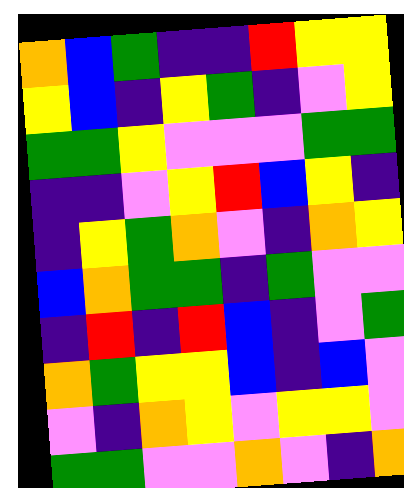[["orange", "blue", "green", "indigo", "indigo", "red", "yellow", "yellow"], ["yellow", "blue", "indigo", "yellow", "green", "indigo", "violet", "yellow"], ["green", "green", "yellow", "violet", "violet", "violet", "green", "green"], ["indigo", "indigo", "violet", "yellow", "red", "blue", "yellow", "indigo"], ["indigo", "yellow", "green", "orange", "violet", "indigo", "orange", "yellow"], ["blue", "orange", "green", "green", "indigo", "green", "violet", "violet"], ["indigo", "red", "indigo", "red", "blue", "indigo", "violet", "green"], ["orange", "green", "yellow", "yellow", "blue", "indigo", "blue", "violet"], ["violet", "indigo", "orange", "yellow", "violet", "yellow", "yellow", "violet"], ["green", "green", "violet", "violet", "orange", "violet", "indigo", "orange"]]